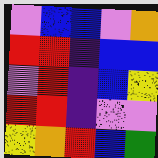[["violet", "blue", "blue", "violet", "orange"], ["red", "red", "indigo", "blue", "blue"], ["violet", "red", "indigo", "blue", "yellow"], ["red", "red", "indigo", "violet", "violet"], ["yellow", "orange", "red", "blue", "green"]]